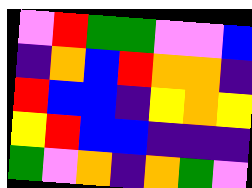[["violet", "red", "green", "green", "violet", "violet", "blue"], ["indigo", "orange", "blue", "red", "orange", "orange", "indigo"], ["red", "blue", "blue", "indigo", "yellow", "orange", "yellow"], ["yellow", "red", "blue", "blue", "indigo", "indigo", "indigo"], ["green", "violet", "orange", "indigo", "orange", "green", "violet"]]